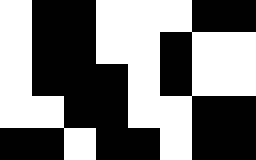[["white", "black", "black", "white", "white", "white", "black", "black"], ["white", "black", "black", "white", "white", "black", "white", "white"], ["white", "black", "black", "black", "white", "black", "white", "white"], ["white", "white", "black", "black", "white", "white", "black", "black"], ["black", "black", "white", "black", "black", "white", "black", "black"]]